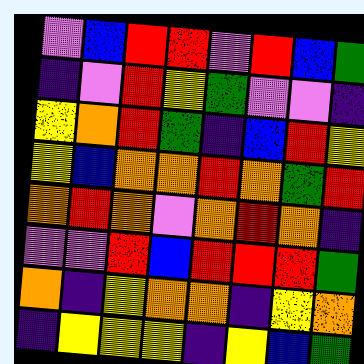[["violet", "blue", "red", "red", "violet", "red", "blue", "green"], ["indigo", "violet", "red", "yellow", "green", "violet", "violet", "indigo"], ["yellow", "orange", "red", "green", "indigo", "blue", "red", "yellow"], ["yellow", "blue", "orange", "orange", "red", "orange", "green", "red"], ["orange", "red", "orange", "violet", "orange", "red", "orange", "indigo"], ["violet", "violet", "red", "blue", "red", "red", "red", "green"], ["orange", "indigo", "yellow", "orange", "orange", "indigo", "yellow", "orange"], ["indigo", "yellow", "yellow", "yellow", "indigo", "yellow", "blue", "green"]]